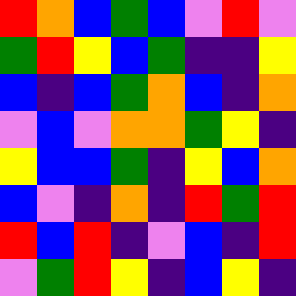[["red", "orange", "blue", "green", "blue", "violet", "red", "violet"], ["green", "red", "yellow", "blue", "green", "indigo", "indigo", "yellow"], ["blue", "indigo", "blue", "green", "orange", "blue", "indigo", "orange"], ["violet", "blue", "violet", "orange", "orange", "green", "yellow", "indigo"], ["yellow", "blue", "blue", "green", "indigo", "yellow", "blue", "orange"], ["blue", "violet", "indigo", "orange", "indigo", "red", "green", "red"], ["red", "blue", "red", "indigo", "violet", "blue", "indigo", "red"], ["violet", "green", "red", "yellow", "indigo", "blue", "yellow", "indigo"]]